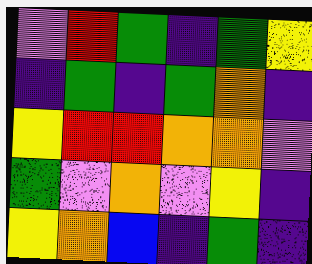[["violet", "red", "green", "indigo", "green", "yellow"], ["indigo", "green", "indigo", "green", "orange", "indigo"], ["yellow", "red", "red", "orange", "orange", "violet"], ["green", "violet", "orange", "violet", "yellow", "indigo"], ["yellow", "orange", "blue", "indigo", "green", "indigo"]]